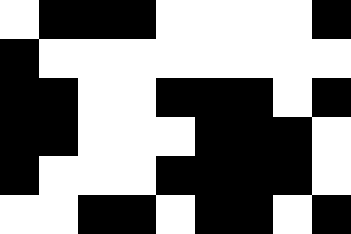[["white", "black", "black", "black", "white", "white", "white", "white", "black"], ["black", "white", "white", "white", "white", "white", "white", "white", "white"], ["black", "black", "white", "white", "black", "black", "black", "white", "black"], ["black", "black", "white", "white", "white", "black", "black", "black", "white"], ["black", "white", "white", "white", "black", "black", "black", "black", "white"], ["white", "white", "black", "black", "white", "black", "black", "white", "black"]]